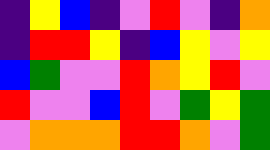[["indigo", "yellow", "blue", "indigo", "violet", "red", "violet", "indigo", "orange"], ["indigo", "red", "red", "yellow", "indigo", "blue", "yellow", "violet", "yellow"], ["blue", "green", "violet", "violet", "red", "orange", "yellow", "red", "violet"], ["red", "violet", "violet", "blue", "red", "violet", "green", "yellow", "green"], ["violet", "orange", "orange", "orange", "red", "red", "orange", "violet", "green"]]